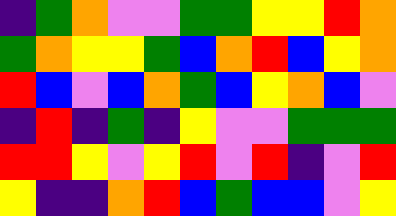[["indigo", "green", "orange", "violet", "violet", "green", "green", "yellow", "yellow", "red", "orange"], ["green", "orange", "yellow", "yellow", "green", "blue", "orange", "red", "blue", "yellow", "orange"], ["red", "blue", "violet", "blue", "orange", "green", "blue", "yellow", "orange", "blue", "violet"], ["indigo", "red", "indigo", "green", "indigo", "yellow", "violet", "violet", "green", "green", "green"], ["red", "red", "yellow", "violet", "yellow", "red", "violet", "red", "indigo", "violet", "red"], ["yellow", "indigo", "indigo", "orange", "red", "blue", "green", "blue", "blue", "violet", "yellow"]]